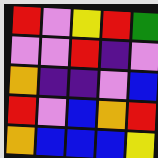[["red", "violet", "yellow", "red", "green"], ["violet", "violet", "red", "indigo", "violet"], ["orange", "indigo", "indigo", "violet", "blue"], ["red", "violet", "blue", "orange", "red"], ["orange", "blue", "blue", "blue", "yellow"]]